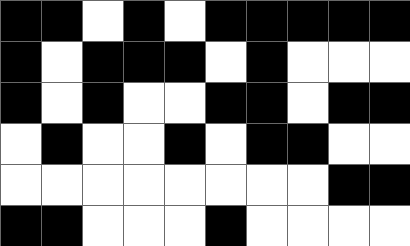[["black", "black", "white", "black", "white", "black", "black", "black", "black", "black"], ["black", "white", "black", "black", "black", "white", "black", "white", "white", "white"], ["black", "white", "black", "white", "white", "black", "black", "white", "black", "black"], ["white", "black", "white", "white", "black", "white", "black", "black", "white", "white"], ["white", "white", "white", "white", "white", "white", "white", "white", "black", "black"], ["black", "black", "white", "white", "white", "black", "white", "white", "white", "white"]]